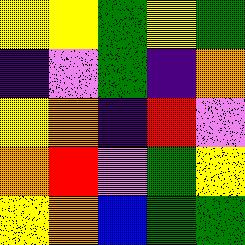[["yellow", "yellow", "green", "yellow", "green"], ["indigo", "violet", "green", "indigo", "orange"], ["yellow", "orange", "indigo", "red", "violet"], ["orange", "red", "violet", "green", "yellow"], ["yellow", "orange", "blue", "green", "green"]]